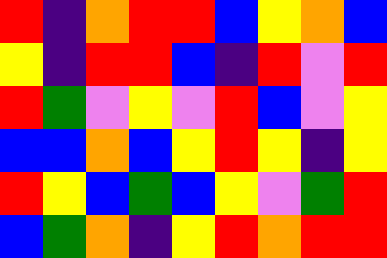[["red", "indigo", "orange", "red", "red", "blue", "yellow", "orange", "blue"], ["yellow", "indigo", "red", "red", "blue", "indigo", "red", "violet", "red"], ["red", "green", "violet", "yellow", "violet", "red", "blue", "violet", "yellow"], ["blue", "blue", "orange", "blue", "yellow", "red", "yellow", "indigo", "yellow"], ["red", "yellow", "blue", "green", "blue", "yellow", "violet", "green", "red"], ["blue", "green", "orange", "indigo", "yellow", "red", "orange", "red", "red"]]